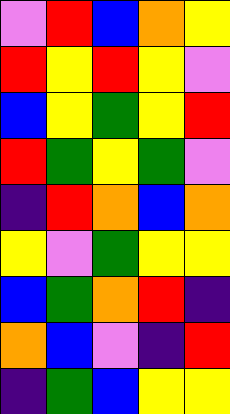[["violet", "red", "blue", "orange", "yellow"], ["red", "yellow", "red", "yellow", "violet"], ["blue", "yellow", "green", "yellow", "red"], ["red", "green", "yellow", "green", "violet"], ["indigo", "red", "orange", "blue", "orange"], ["yellow", "violet", "green", "yellow", "yellow"], ["blue", "green", "orange", "red", "indigo"], ["orange", "blue", "violet", "indigo", "red"], ["indigo", "green", "blue", "yellow", "yellow"]]